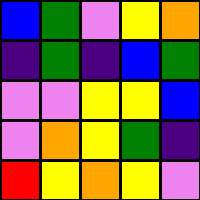[["blue", "green", "violet", "yellow", "orange"], ["indigo", "green", "indigo", "blue", "green"], ["violet", "violet", "yellow", "yellow", "blue"], ["violet", "orange", "yellow", "green", "indigo"], ["red", "yellow", "orange", "yellow", "violet"]]